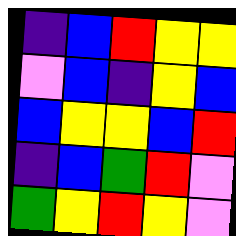[["indigo", "blue", "red", "yellow", "yellow"], ["violet", "blue", "indigo", "yellow", "blue"], ["blue", "yellow", "yellow", "blue", "red"], ["indigo", "blue", "green", "red", "violet"], ["green", "yellow", "red", "yellow", "violet"]]